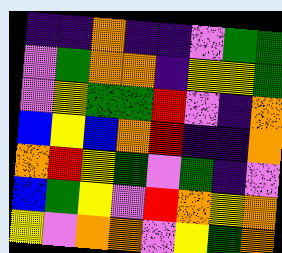[["indigo", "indigo", "orange", "indigo", "indigo", "violet", "green", "green"], ["violet", "green", "orange", "orange", "indigo", "yellow", "yellow", "green"], ["violet", "yellow", "green", "green", "red", "violet", "indigo", "orange"], ["blue", "yellow", "blue", "orange", "red", "indigo", "indigo", "orange"], ["orange", "red", "yellow", "green", "violet", "green", "indigo", "violet"], ["blue", "green", "yellow", "violet", "red", "orange", "yellow", "orange"], ["yellow", "violet", "orange", "orange", "violet", "yellow", "green", "orange"]]